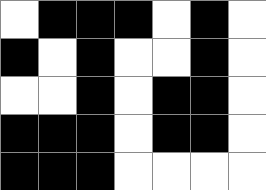[["white", "black", "black", "black", "white", "black", "white"], ["black", "white", "black", "white", "white", "black", "white"], ["white", "white", "black", "white", "black", "black", "white"], ["black", "black", "black", "white", "black", "black", "white"], ["black", "black", "black", "white", "white", "white", "white"]]